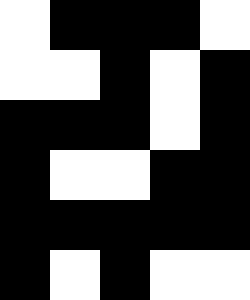[["white", "black", "black", "black", "white"], ["white", "white", "black", "white", "black"], ["black", "black", "black", "white", "black"], ["black", "white", "white", "black", "black"], ["black", "black", "black", "black", "black"], ["black", "white", "black", "white", "white"]]